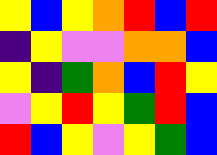[["yellow", "blue", "yellow", "orange", "red", "blue", "red"], ["indigo", "yellow", "violet", "violet", "orange", "orange", "blue"], ["yellow", "indigo", "green", "orange", "blue", "red", "yellow"], ["violet", "yellow", "red", "yellow", "green", "red", "blue"], ["red", "blue", "yellow", "violet", "yellow", "green", "blue"]]